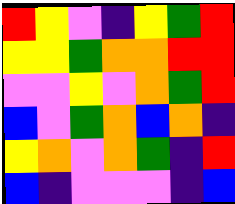[["red", "yellow", "violet", "indigo", "yellow", "green", "red"], ["yellow", "yellow", "green", "orange", "orange", "red", "red"], ["violet", "violet", "yellow", "violet", "orange", "green", "red"], ["blue", "violet", "green", "orange", "blue", "orange", "indigo"], ["yellow", "orange", "violet", "orange", "green", "indigo", "red"], ["blue", "indigo", "violet", "violet", "violet", "indigo", "blue"]]